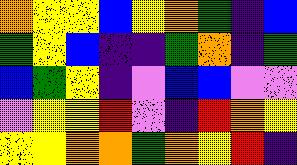[["orange", "yellow", "yellow", "blue", "yellow", "orange", "green", "indigo", "blue"], ["green", "yellow", "blue", "indigo", "indigo", "green", "orange", "indigo", "green"], ["blue", "green", "yellow", "indigo", "violet", "blue", "blue", "violet", "violet"], ["violet", "yellow", "yellow", "red", "violet", "indigo", "red", "orange", "yellow"], ["yellow", "yellow", "orange", "orange", "green", "orange", "yellow", "red", "indigo"]]